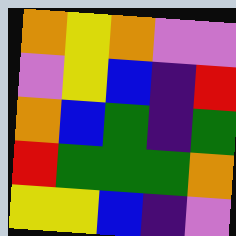[["orange", "yellow", "orange", "violet", "violet"], ["violet", "yellow", "blue", "indigo", "red"], ["orange", "blue", "green", "indigo", "green"], ["red", "green", "green", "green", "orange"], ["yellow", "yellow", "blue", "indigo", "violet"]]